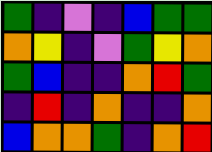[["green", "indigo", "violet", "indigo", "blue", "green", "green"], ["orange", "yellow", "indigo", "violet", "green", "yellow", "orange"], ["green", "blue", "indigo", "indigo", "orange", "red", "green"], ["indigo", "red", "indigo", "orange", "indigo", "indigo", "orange"], ["blue", "orange", "orange", "green", "indigo", "orange", "red"]]